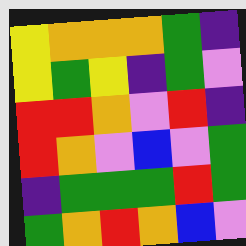[["yellow", "orange", "orange", "orange", "green", "indigo"], ["yellow", "green", "yellow", "indigo", "green", "violet"], ["red", "red", "orange", "violet", "red", "indigo"], ["red", "orange", "violet", "blue", "violet", "green"], ["indigo", "green", "green", "green", "red", "green"], ["green", "orange", "red", "orange", "blue", "violet"]]